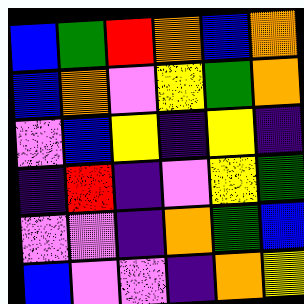[["blue", "green", "red", "orange", "blue", "orange"], ["blue", "orange", "violet", "yellow", "green", "orange"], ["violet", "blue", "yellow", "indigo", "yellow", "indigo"], ["indigo", "red", "indigo", "violet", "yellow", "green"], ["violet", "violet", "indigo", "orange", "green", "blue"], ["blue", "violet", "violet", "indigo", "orange", "yellow"]]